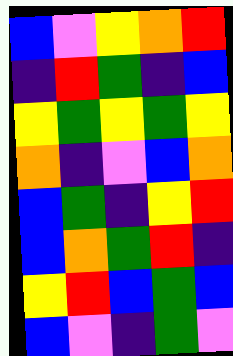[["blue", "violet", "yellow", "orange", "red"], ["indigo", "red", "green", "indigo", "blue"], ["yellow", "green", "yellow", "green", "yellow"], ["orange", "indigo", "violet", "blue", "orange"], ["blue", "green", "indigo", "yellow", "red"], ["blue", "orange", "green", "red", "indigo"], ["yellow", "red", "blue", "green", "blue"], ["blue", "violet", "indigo", "green", "violet"]]